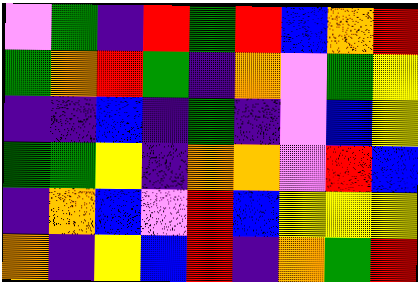[["violet", "green", "indigo", "red", "green", "red", "blue", "orange", "red"], ["green", "orange", "red", "green", "indigo", "orange", "violet", "green", "yellow"], ["indigo", "indigo", "blue", "indigo", "green", "indigo", "violet", "blue", "yellow"], ["green", "green", "yellow", "indigo", "orange", "orange", "violet", "red", "blue"], ["indigo", "orange", "blue", "violet", "red", "blue", "yellow", "yellow", "yellow"], ["orange", "indigo", "yellow", "blue", "red", "indigo", "orange", "green", "red"]]